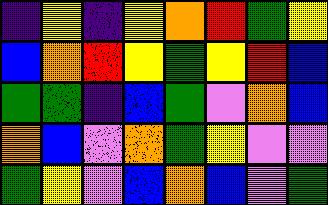[["indigo", "yellow", "indigo", "yellow", "orange", "red", "green", "yellow"], ["blue", "orange", "red", "yellow", "green", "yellow", "red", "blue"], ["green", "green", "indigo", "blue", "green", "violet", "orange", "blue"], ["orange", "blue", "violet", "orange", "green", "yellow", "violet", "violet"], ["green", "yellow", "violet", "blue", "orange", "blue", "violet", "green"]]